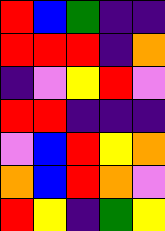[["red", "blue", "green", "indigo", "indigo"], ["red", "red", "red", "indigo", "orange"], ["indigo", "violet", "yellow", "red", "violet"], ["red", "red", "indigo", "indigo", "indigo"], ["violet", "blue", "red", "yellow", "orange"], ["orange", "blue", "red", "orange", "violet"], ["red", "yellow", "indigo", "green", "yellow"]]